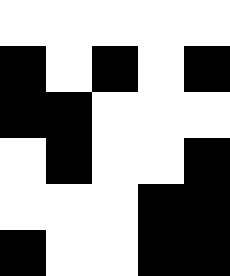[["white", "white", "white", "white", "white"], ["black", "white", "black", "white", "black"], ["black", "black", "white", "white", "white"], ["white", "black", "white", "white", "black"], ["white", "white", "white", "black", "black"], ["black", "white", "white", "black", "black"]]